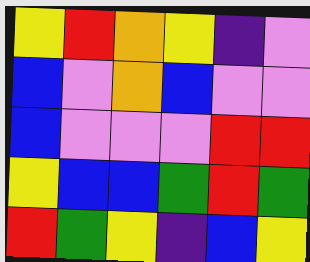[["yellow", "red", "orange", "yellow", "indigo", "violet"], ["blue", "violet", "orange", "blue", "violet", "violet"], ["blue", "violet", "violet", "violet", "red", "red"], ["yellow", "blue", "blue", "green", "red", "green"], ["red", "green", "yellow", "indigo", "blue", "yellow"]]